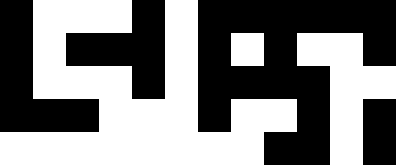[["black", "white", "white", "white", "black", "white", "black", "black", "black", "black", "black", "black"], ["black", "white", "black", "black", "black", "white", "black", "white", "black", "white", "white", "black"], ["black", "white", "white", "white", "black", "white", "black", "black", "black", "black", "white", "white"], ["black", "black", "black", "white", "white", "white", "black", "white", "white", "black", "white", "black"], ["white", "white", "white", "white", "white", "white", "white", "white", "black", "black", "white", "black"]]